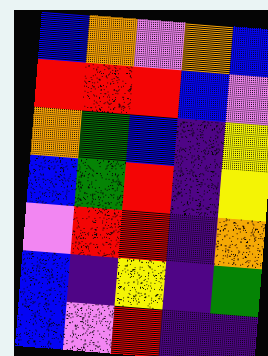[["blue", "orange", "violet", "orange", "blue"], ["red", "red", "red", "blue", "violet"], ["orange", "green", "blue", "indigo", "yellow"], ["blue", "green", "red", "indigo", "yellow"], ["violet", "red", "red", "indigo", "orange"], ["blue", "indigo", "yellow", "indigo", "green"], ["blue", "violet", "red", "indigo", "indigo"]]